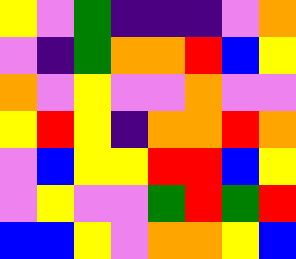[["yellow", "violet", "green", "indigo", "indigo", "indigo", "violet", "orange"], ["violet", "indigo", "green", "orange", "orange", "red", "blue", "yellow"], ["orange", "violet", "yellow", "violet", "violet", "orange", "violet", "violet"], ["yellow", "red", "yellow", "indigo", "orange", "orange", "red", "orange"], ["violet", "blue", "yellow", "yellow", "red", "red", "blue", "yellow"], ["violet", "yellow", "violet", "violet", "green", "red", "green", "red"], ["blue", "blue", "yellow", "violet", "orange", "orange", "yellow", "blue"]]